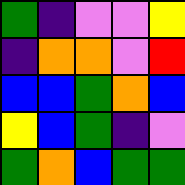[["green", "indigo", "violet", "violet", "yellow"], ["indigo", "orange", "orange", "violet", "red"], ["blue", "blue", "green", "orange", "blue"], ["yellow", "blue", "green", "indigo", "violet"], ["green", "orange", "blue", "green", "green"]]